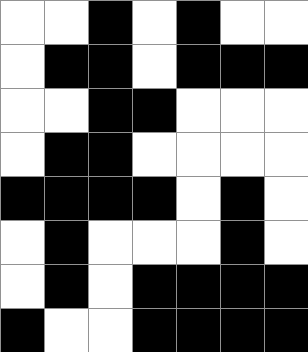[["white", "white", "black", "white", "black", "white", "white"], ["white", "black", "black", "white", "black", "black", "black"], ["white", "white", "black", "black", "white", "white", "white"], ["white", "black", "black", "white", "white", "white", "white"], ["black", "black", "black", "black", "white", "black", "white"], ["white", "black", "white", "white", "white", "black", "white"], ["white", "black", "white", "black", "black", "black", "black"], ["black", "white", "white", "black", "black", "black", "black"]]